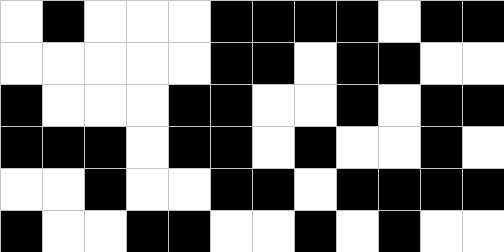[["white", "black", "white", "white", "white", "black", "black", "black", "black", "white", "black", "black"], ["white", "white", "white", "white", "white", "black", "black", "white", "black", "black", "white", "white"], ["black", "white", "white", "white", "black", "black", "white", "white", "black", "white", "black", "black"], ["black", "black", "black", "white", "black", "black", "white", "black", "white", "white", "black", "white"], ["white", "white", "black", "white", "white", "black", "black", "white", "black", "black", "black", "black"], ["black", "white", "white", "black", "black", "white", "white", "black", "white", "black", "white", "white"]]